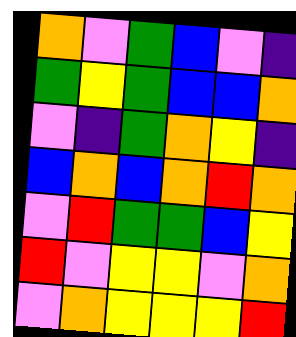[["orange", "violet", "green", "blue", "violet", "indigo"], ["green", "yellow", "green", "blue", "blue", "orange"], ["violet", "indigo", "green", "orange", "yellow", "indigo"], ["blue", "orange", "blue", "orange", "red", "orange"], ["violet", "red", "green", "green", "blue", "yellow"], ["red", "violet", "yellow", "yellow", "violet", "orange"], ["violet", "orange", "yellow", "yellow", "yellow", "red"]]